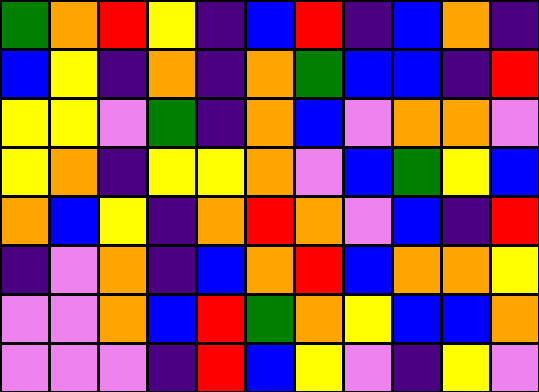[["green", "orange", "red", "yellow", "indigo", "blue", "red", "indigo", "blue", "orange", "indigo"], ["blue", "yellow", "indigo", "orange", "indigo", "orange", "green", "blue", "blue", "indigo", "red"], ["yellow", "yellow", "violet", "green", "indigo", "orange", "blue", "violet", "orange", "orange", "violet"], ["yellow", "orange", "indigo", "yellow", "yellow", "orange", "violet", "blue", "green", "yellow", "blue"], ["orange", "blue", "yellow", "indigo", "orange", "red", "orange", "violet", "blue", "indigo", "red"], ["indigo", "violet", "orange", "indigo", "blue", "orange", "red", "blue", "orange", "orange", "yellow"], ["violet", "violet", "orange", "blue", "red", "green", "orange", "yellow", "blue", "blue", "orange"], ["violet", "violet", "violet", "indigo", "red", "blue", "yellow", "violet", "indigo", "yellow", "violet"]]